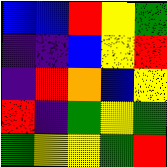[["blue", "blue", "red", "yellow", "green"], ["indigo", "indigo", "blue", "yellow", "red"], ["indigo", "red", "orange", "blue", "yellow"], ["red", "indigo", "green", "yellow", "green"], ["green", "yellow", "yellow", "green", "red"]]